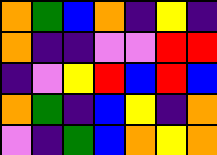[["orange", "green", "blue", "orange", "indigo", "yellow", "indigo"], ["orange", "indigo", "indigo", "violet", "violet", "red", "red"], ["indigo", "violet", "yellow", "red", "blue", "red", "blue"], ["orange", "green", "indigo", "blue", "yellow", "indigo", "orange"], ["violet", "indigo", "green", "blue", "orange", "yellow", "orange"]]